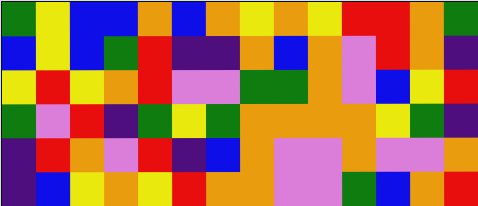[["green", "yellow", "blue", "blue", "orange", "blue", "orange", "yellow", "orange", "yellow", "red", "red", "orange", "green"], ["blue", "yellow", "blue", "green", "red", "indigo", "indigo", "orange", "blue", "orange", "violet", "red", "orange", "indigo"], ["yellow", "red", "yellow", "orange", "red", "violet", "violet", "green", "green", "orange", "violet", "blue", "yellow", "red"], ["green", "violet", "red", "indigo", "green", "yellow", "green", "orange", "orange", "orange", "orange", "yellow", "green", "indigo"], ["indigo", "red", "orange", "violet", "red", "indigo", "blue", "orange", "violet", "violet", "orange", "violet", "violet", "orange"], ["indigo", "blue", "yellow", "orange", "yellow", "red", "orange", "orange", "violet", "violet", "green", "blue", "orange", "red"]]